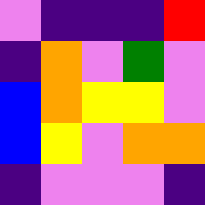[["violet", "indigo", "indigo", "indigo", "red"], ["indigo", "orange", "violet", "green", "violet"], ["blue", "orange", "yellow", "yellow", "violet"], ["blue", "yellow", "violet", "orange", "orange"], ["indigo", "violet", "violet", "violet", "indigo"]]